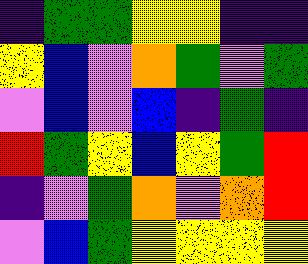[["indigo", "green", "green", "yellow", "yellow", "indigo", "indigo"], ["yellow", "blue", "violet", "orange", "green", "violet", "green"], ["violet", "blue", "violet", "blue", "indigo", "green", "indigo"], ["red", "green", "yellow", "blue", "yellow", "green", "red"], ["indigo", "violet", "green", "orange", "violet", "orange", "red"], ["violet", "blue", "green", "yellow", "yellow", "yellow", "yellow"]]